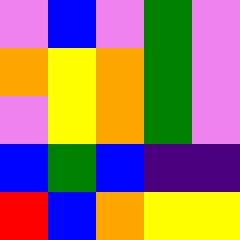[["violet", "blue", "violet", "green", "violet"], ["orange", "yellow", "orange", "green", "violet"], ["violet", "yellow", "orange", "green", "violet"], ["blue", "green", "blue", "indigo", "indigo"], ["red", "blue", "orange", "yellow", "yellow"]]